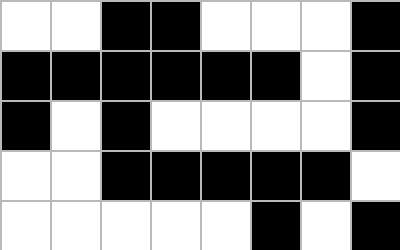[["white", "white", "black", "black", "white", "white", "white", "black"], ["black", "black", "black", "black", "black", "black", "white", "black"], ["black", "white", "black", "white", "white", "white", "white", "black"], ["white", "white", "black", "black", "black", "black", "black", "white"], ["white", "white", "white", "white", "white", "black", "white", "black"]]